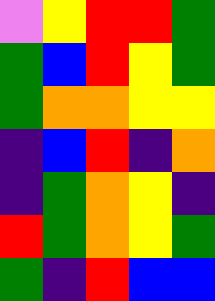[["violet", "yellow", "red", "red", "green"], ["green", "blue", "red", "yellow", "green"], ["green", "orange", "orange", "yellow", "yellow"], ["indigo", "blue", "red", "indigo", "orange"], ["indigo", "green", "orange", "yellow", "indigo"], ["red", "green", "orange", "yellow", "green"], ["green", "indigo", "red", "blue", "blue"]]